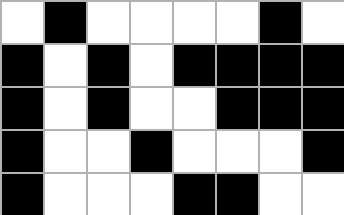[["white", "black", "white", "white", "white", "white", "black", "white"], ["black", "white", "black", "white", "black", "black", "black", "black"], ["black", "white", "black", "white", "white", "black", "black", "black"], ["black", "white", "white", "black", "white", "white", "white", "black"], ["black", "white", "white", "white", "black", "black", "white", "white"]]